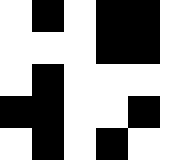[["white", "black", "white", "black", "black", "white"], ["white", "white", "white", "black", "black", "white"], ["white", "black", "white", "white", "white", "white"], ["black", "black", "white", "white", "black", "white"], ["white", "black", "white", "black", "white", "white"]]